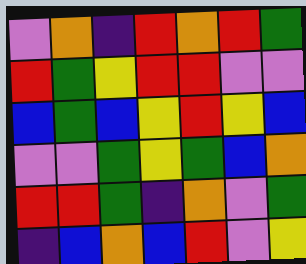[["violet", "orange", "indigo", "red", "orange", "red", "green"], ["red", "green", "yellow", "red", "red", "violet", "violet"], ["blue", "green", "blue", "yellow", "red", "yellow", "blue"], ["violet", "violet", "green", "yellow", "green", "blue", "orange"], ["red", "red", "green", "indigo", "orange", "violet", "green"], ["indigo", "blue", "orange", "blue", "red", "violet", "yellow"]]